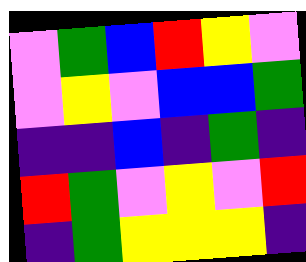[["violet", "green", "blue", "red", "yellow", "violet"], ["violet", "yellow", "violet", "blue", "blue", "green"], ["indigo", "indigo", "blue", "indigo", "green", "indigo"], ["red", "green", "violet", "yellow", "violet", "red"], ["indigo", "green", "yellow", "yellow", "yellow", "indigo"]]